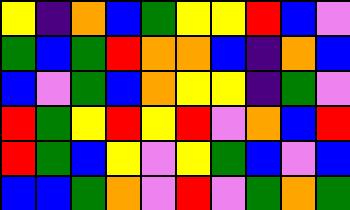[["yellow", "indigo", "orange", "blue", "green", "yellow", "yellow", "red", "blue", "violet"], ["green", "blue", "green", "red", "orange", "orange", "blue", "indigo", "orange", "blue"], ["blue", "violet", "green", "blue", "orange", "yellow", "yellow", "indigo", "green", "violet"], ["red", "green", "yellow", "red", "yellow", "red", "violet", "orange", "blue", "red"], ["red", "green", "blue", "yellow", "violet", "yellow", "green", "blue", "violet", "blue"], ["blue", "blue", "green", "orange", "violet", "red", "violet", "green", "orange", "green"]]